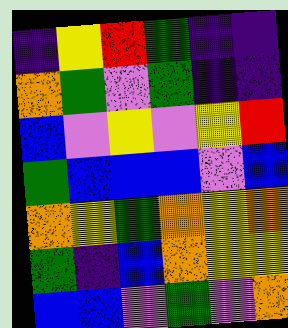[["indigo", "yellow", "red", "green", "indigo", "indigo"], ["orange", "green", "violet", "green", "indigo", "indigo"], ["blue", "violet", "yellow", "violet", "yellow", "red"], ["green", "blue", "blue", "blue", "violet", "blue"], ["orange", "yellow", "green", "orange", "yellow", "orange"], ["green", "indigo", "blue", "orange", "yellow", "yellow"], ["blue", "blue", "violet", "green", "violet", "orange"]]